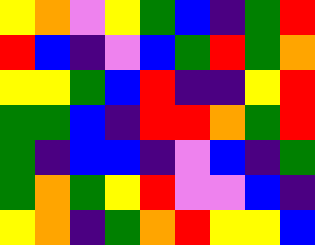[["yellow", "orange", "violet", "yellow", "green", "blue", "indigo", "green", "red"], ["red", "blue", "indigo", "violet", "blue", "green", "red", "green", "orange"], ["yellow", "yellow", "green", "blue", "red", "indigo", "indigo", "yellow", "red"], ["green", "green", "blue", "indigo", "red", "red", "orange", "green", "red"], ["green", "indigo", "blue", "blue", "indigo", "violet", "blue", "indigo", "green"], ["green", "orange", "green", "yellow", "red", "violet", "violet", "blue", "indigo"], ["yellow", "orange", "indigo", "green", "orange", "red", "yellow", "yellow", "blue"]]